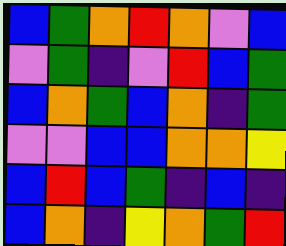[["blue", "green", "orange", "red", "orange", "violet", "blue"], ["violet", "green", "indigo", "violet", "red", "blue", "green"], ["blue", "orange", "green", "blue", "orange", "indigo", "green"], ["violet", "violet", "blue", "blue", "orange", "orange", "yellow"], ["blue", "red", "blue", "green", "indigo", "blue", "indigo"], ["blue", "orange", "indigo", "yellow", "orange", "green", "red"]]